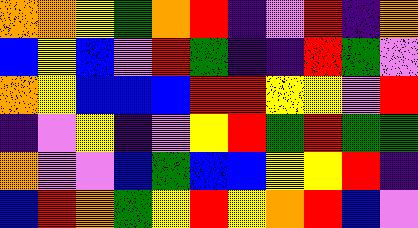[["orange", "orange", "yellow", "green", "orange", "red", "indigo", "violet", "red", "indigo", "orange"], ["blue", "yellow", "blue", "violet", "red", "green", "indigo", "indigo", "red", "green", "violet"], ["orange", "yellow", "blue", "blue", "blue", "red", "red", "yellow", "yellow", "violet", "red"], ["indigo", "violet", "yellow", "indigo", "violet", "yellow", "red", "green", "red", "green", "green"], ["orange", "violet", "violet", "blue", "green", "blue", "blue", "yellow", "yellow", "red", "indigo"], ["blue", "red", "orange", "green", "yellow", "red", "yellow", "orange", "red", "blue", "violet"]]